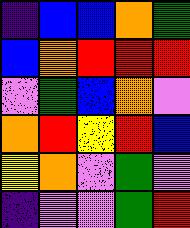[["indigo", "blue", "blue", "orange", "green"], ["blue", "orange", "red", "red", "red"], ["violet", "green", "blue", "orange", "violet"], ["orange", "red", "yellow", "red", "blue"], ["yellow", "orange", "violet", "green", "violet"], ["indigo", "violet", "violet", "green", "red"]]